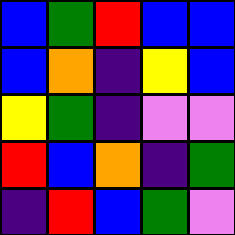[["blue", "green", "red", "blue", "blue"], ["blue", "orange", "indigo", "yellow", "blue"], ["yellow", "green", "indigo", "violet", "violet"], ["red", "blue", "orange", "indigo", "green"], ["indigo", "red", "blue", "green", "violet"]]